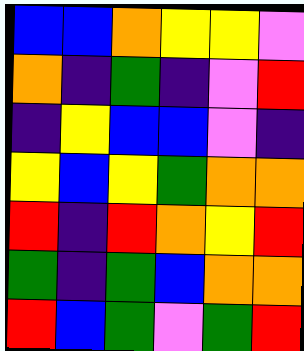[["blue", "blue", "orange", "yellow", "yellow", "violet"], ["orange", "indigo", "green", "indigo", "violet", "red"], ["indigo", "yellow", "blue", "blue", "violet", "indigo"], ["yellow", "blue", "yellow", "green", "orange", "orange"], ["red", "indigo", "red", "orange", "yellow", "red"], ["green", "indigo", "green", "blue", "orange", "orange"], ["red", "blue", "green", "violet", "green", "red"]]